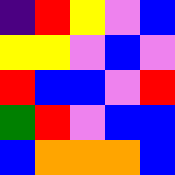[["indigo", "red", "yellow", "violet", "blue"], ["yellow", "yellow", "violet", "blue", "violet"], ["red", "blue", "blue", "violet", "red"], ["green", "red", "violet", "blue", "blue"], ["blue", "orange", "orange", "orange", "blue"]]